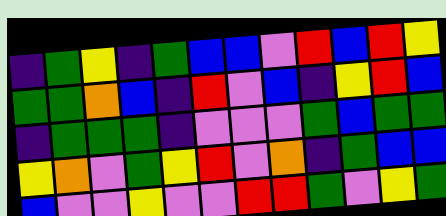[["indigo", "green", "yellow", "indigo", "green", "blue", "blue", "violet", "red", "blue", "red", "yellow"], ["green", "green", "orange", "blue", "indigo", "red", "violet", "blue", "indigo", "yellow", "red", "blue"], ["indigo", "green", "green", "green", "indigo", "violet", "violet", "violet", "green", "blue", "green", "green"], ["yellow", "orange", "violet", "green", "yellow", "red", "violet", "orange", "indigo", "green", "blue", "blue"], ["blue", "violet", "violet", "yellow", "violet", "violet", "red", "red", "green", "violet", "yellow", "green"]]